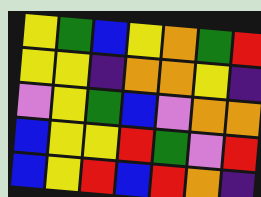[["yellow", "green", "blue", "yellow", "orange", "green", "red"], ["yellow", "yellow", "indigo", "orange", "orange", "yellow", "indigo"], ["violet", "yellow", "green", "blue", "violet", "orange", "orange"], ["blue", "yellow", "yellow", "red", "green", "violet", "red"], ["blue", "yellow", "red", "blue", "red", "orange", "indigo"]]